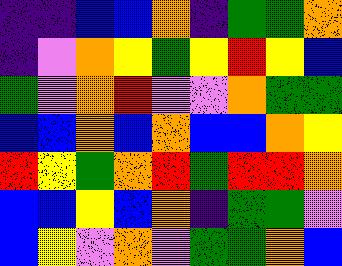[["indigo", "indigo", "blue", "blue", "orange", "indigo", "green", "green", "orange"], ["indigo", "violet", "orange", "yellow", "green", "yellow", "red", "yellow", "blue"], ["green", "violet", "orange", "red", "violet", "violet", "orange", "green", "green"], ["blue", "blue", "orange", "blue", "orange", "blue", "blue", "orange", "yellow"], ["red", "yellow", "green", "orange", "red", "green", "red", "red", "orange"], ["blue", "blue", "yellow", "blue", "orange", "indigo", "green", "green", "violet"], ["blue", "yellow", "violet", "orange", "violet", "green", "green", "orange", "blue"]]